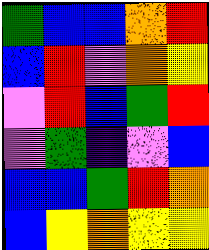[["green", "blue", "blue", "orange", "red"], ["blue", "red", "violet", "orange", "yellow"], ["violet", "red", "blue", "green", "red"], ["violet", "green", "indigo", "violet", "blue"], ["blue", "blue", "green", "red", "orange"], ["blue", "yellow", "orange", "yellow", "yellow"]]